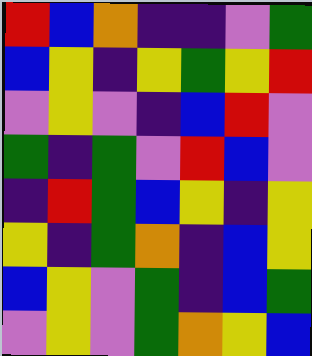[["red", "blue", "orange", "indigo", "indigo", "violet", "green"], ["blue", "yellow", "indigo", "yellow", "green", "yellow", "red"], ["violet", "yellow", "violet", "indigo", "blue", "red", "violet"], ["green", "indigo", "green", "violet", "red", "blue", "violet"], ["indigo", "red", "green", "blue", "yellow", "indigo", "yellow"], ["yellow", "indigo", "green", "orange", "indigo", "blue", "yellow"], ["blue", "yellow", "violet", "green", "indigo", "blue", "green"], ["violet", "yellow", "violet", "green", "orange", "yellow", "blue"]]